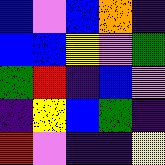[["blue", "violet", "blue", "orange", "indigo"], ["blue", "blue", "yellow", "violet", "green"], ["green", "red", "indigo", "blue", "violet"], ["indigo", "yellow", "blue", "green", "indigo"], ["red", "violet", "indigo", "indigo", "yellow"]]